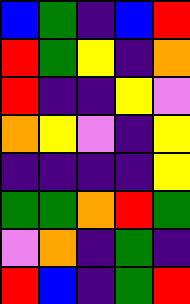[["blue", "green", "indigo", "blue", "red"], ["red", "green", "yellow", "indigo", "orange"], ["red", "indigo", "indigo", "yellow", "violet"], ["orange", "yellow", "violet", "indigo", "yellow"], ["indigo", "indigo", "indigo", "indigo", "yellow"], ["green", "green", "orange", "red", "green"], ["violet", "orange", "indigo", "green", "indigo"], ["red", "blue", "indigo", "green", "red"]]